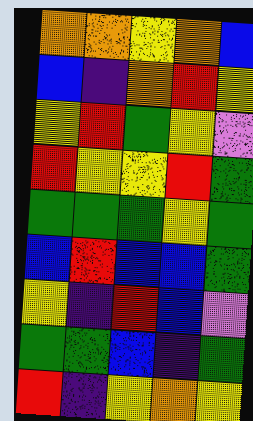[["orange", "orange", "yellow", "orange", "blue"], ["blue", "indigo", "orange", "red", "yellow"], ["yellow", "red", "green", "yellow", "violet"], ["red", "yellow", "yellow", "red", "green"], ["green", "green", "green", "yellow", "green"], ["blue", "red", "blue", "blue", "green"], ["yellow", "indigo", "red", "blue", "violet"], ["green", "green", "blue", "indigo", "green"], ["red", "indigo", "yellow", "orange", "yellow"]]